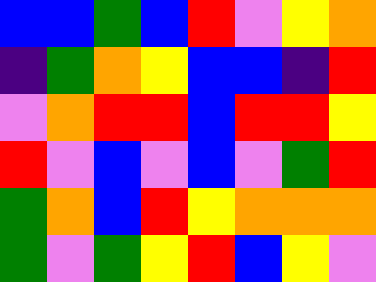[["blue", "blue", "green", "blue", "red", "violet", "yellow", "orange"], ["indigo", "green", "orange", "yellow", "blue", "blue", "indigo", "red"], ["violet", "orange", "red", "red", "blue", "red", "red", "yellow"], ["red", "violet", "blue", "violet", "blue", "violet", "green", "red"], ["green", "orange", "blue", "red", "yellow", "orange", "orange", "orange"], ["green", "violet", "green", "yellow", "red", "blue", "yellow", "violet"]]